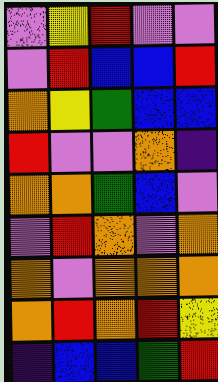[["violet", "yellow", "red", "violet", "violet"], ["violet", "red", "blue", "blue", "red"], ["orange", "yellow", "green", "blue", "blue"], ["red", "violet", "violet", "orange", "indigo"], ["orange", "orange", "green", "blue", "violet"], ["violet", "red", "orange", "violet", "orange"], ["orange", "violet", "orange", "orange", "orange"], ["orange", "red", "orange", "red", "yellow"], ["indigo", "blue", "blue", "green", "red"]]